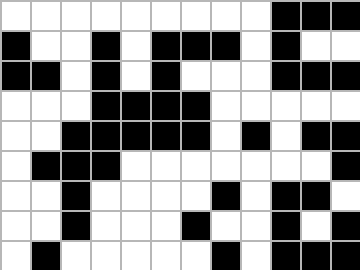[["white", "white", "white", "white", "white", "white", "white", "white", "white", "black", "black", "black"], ["black", "white", "white", "black", "white", "black", "black", "black", "white", "black", "white", "white"], ["black", "black", "white", "black", "white", "black", "white", "white", "white", "black", "black", "black"], ["white", "white", "white", "black", "black", "black", "black", "white", "white", "white", "white", "white"], ["white", "white", "black", "black", "black", "black", "black", "white", "black", "white", "black", "black"], ["white", "black", "black", "black", "white", "white", "white", "white", "white", "white", "white", "black"], ["white", "white", "black", "white", "white", "white", "white", "black", "white", "black", "black", "white"], ["white", "white", "black", "white", "white", "white", "black", "white", "white", "black", "white", "black"], ["white", "black", "white", "white", "white", "white", "white", "black", "white", "black", "black", "black"]]